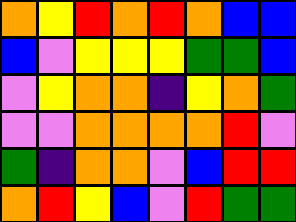[["orange", "yellow", "red", "orange", "red", "orange", "blue", "blue"], ["blue", "violet", "yellow", "yellow", "yellow", "green", "green", "blue"], ["violet", "yellow", "orange", "orange", "indigo", "yellow", "orange", "green"], ["violet", "violet", "orange", "orange", "orange", "orange", "red", "violet"], ["green", "indigo", "orange", "orange", "violet", "blue", "red", "red"], ["orange", "red", "yellow", "blue", "violet", "red", "green", "green"]]